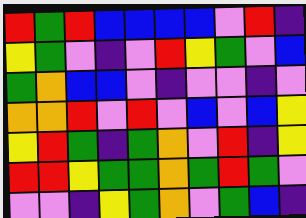[["red", "green", "red", "blue", "blue", "blue", "blue", "violet", "red", "indigo"], ["yellow", "green", "violet", "indigo", "violet", "red", "yellow", "green", "violet", "blue"], ["green", "orange", "blue", "blue", "violet", "indigo", "violet", "violet", "indigo", "violet"], ["orange", "orange", "red", "violet", "red", "violet", "blue", "violet", "blue", "yellow"], ["yellow", "red", "green", "indigo", "green", "orange", "violet", "red", "indigo", "yellow"], ["red", "red", "yellow", "green", "green", "orange", "green", "red", "green", "violet"], ["violet", "violet", "indigo", "yellow", "green", "orange", "violet", "green", "blue", "indigo"]]